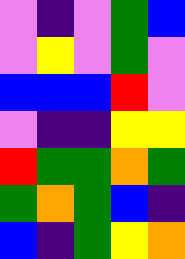[["violet", "indigo", "violet", "green", "blue"], ["violet", "yellow", "violet", "green", "violet"], ["blue", "blue", "blue", "red", "violet"], ["violet", "indigo", "indigo", "yellow", "yellow"], ["red", "green", "green", "orange", "green"], ["green", "orange", "green", "blue", "indigo"], ["blue", "indigo", "green", "yellow", "orange"]]